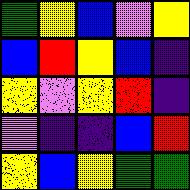[["green", "yellow", "blue", "violet", "yellow"], ["blue", "red", "yellow", "blue", "indigo"], ["yellow", "violet", "yellow", "red", "indigo"], ["violet", "indigo", "indigo", "blue", "red"], ["yellow", "blue", "yellow", "green", "green"]]